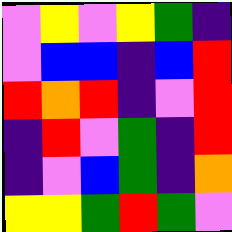[["violet", "yellow", "violet", "yellow", "green", "indigo"], ["violet", "blue", "blue", "indigo", "blue", "red"], ["red", "orange", "red", "indigo", "violet", "red"], ["indigo", "red", "violet", "green", "indigo", "red"], ["indigo", "violet", "blue", "green", "indigo", "orange"], ["yellow", "yellow", "green", "red", "green", "violet"]]